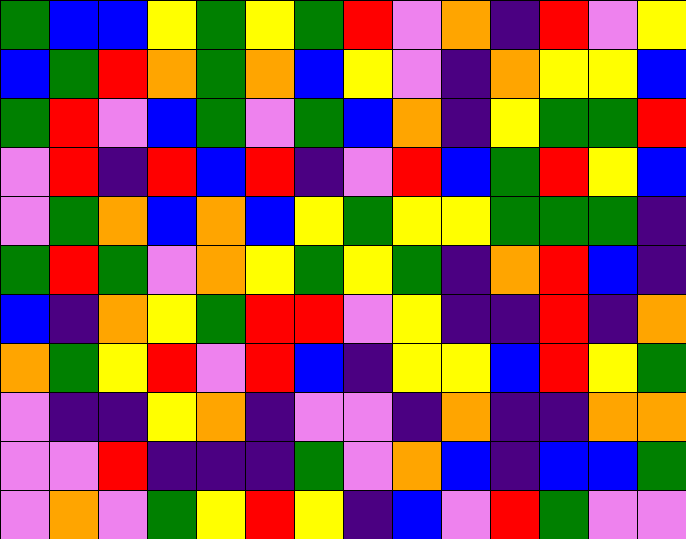[["green", "blue", "blue", "yellow", "green", "yellow", "green", "red", "violet", "orange", "indigo", "red", "violet", "yellow"], ["blue", "green", "red", "orange", "green", "orange", "blue", "yellow", "violet", "indigo", "orange", "yellow", "yellow", "blue"], ["green", "red", "violet", "blue", "green", "violet", "green", "blue", "orange", "indigo", "yellow", "green", "green", "red"], ["violet", "red", "indigo", "red", "blue", "red", "indigo", "violet", "red", "blue", "green", "red", "yellow", "blue"], ["violet", "green", "orange", "blue", "orange", "blue", "yellow", "green", "yellow", "yellow", "green", "green", "green", "indigo"], ["green", "red", "green", "violet", "orange", "yellow", "green", "yellow", "green", "indigo", "orange", "red", "blue", "indigo"], ["blue", "indigo", "orange", "yellow", "green", "red", "red", "violet", "yellow", "indigo", "indigo", "red", "indigo", "orange"], ["orange", "green", "yellow", "red", "violet", "red", "blue", "indigo", "yellow", "yellow", "blue", "red", "yellow", "green"], ["violet", "indigo", "indigo", "yellow", "orange", "indigo", "violet", "violet", "indigo", "orange", "indigo", "indigo", "orange", "orange"], ["violet", "violet", "red", "indigo", "indigo", "indigo", "green", "violet", "orange", "blue", "indigo", "blue", "blue", "green"], ["violet", "orange", "violet", "green", "yellow", "red", "yellow", "indigo", "blue", "violet", "red", "green", "violet", "violet"]]